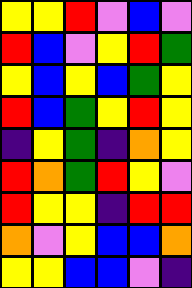[["yellow", "yellow", "red", "violet", "blue", "violet"], ["red", "blue", "violet", "yellow", "red", "green"], ["yellow", "blue", "yellow", "blue", "green", "yellow"], ["red", "blue", "green", "yellow", "red", "yellow"], ["indigo", "yellow", "green", "indigo", "orange", "yellow"], ["red", "orange", "green", "red", "yellow", "violet"], ["red", "yellow", "yellow", "indigo", "red", "red"], ["orange", "violet", "yellow", "blue", "blue", "orange"], ["yellow", "yellow", "blue", "blue", "violet", "indigo"]]